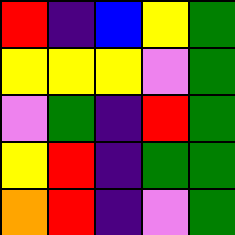[["red", "indigo", "blue", "yellow", "green"], ["yellow", "yellow", "yellow", "violet", "green"], ["violet", "green", "indigo", "red", "green"], ["yellow", "red", "indigo", "green", "green"], ["orange", "red", "indigo", "violet", "green"]]